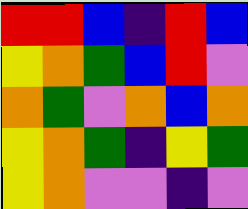[["red", "red", "blue", "indigo", "red", "blue"], ["yellow", "orange", "green", "blue", "red", "violet"], ["orange", "green", "violet", "orange", "blue", "orange"], ["yellow", "orange", "green", "indigo", "yellow", "green"], ["yellow", "orange", "violet", "violet", "indigo", "violet"]]